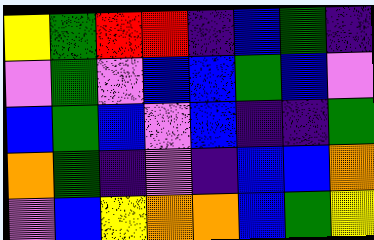[["yellow", "green", "red", "red", "indigo", "blue", "green", "indigo"], ["violet", "green", "violet", "blue", "blue", "green", "blue", "violet"], ["blue", "green", "blue", "violet", "blue", "indigo", "indigo", "green"], ["orange", "green", "indigo", "violet", "indigo", "blue", "blue", "orange"], ["violet", "blue", "yellow", "orange", "orange", "blue", "green", "yellow"]]